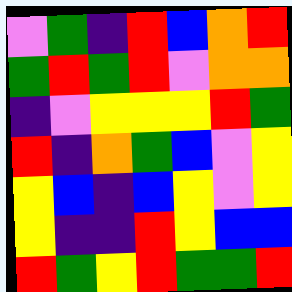[["violet", "green", "indigo", "red", "blue", "orange", "red"], ["green", "red", "green", "red", "violet", "orange", "orange"], ["indigo", "violet", "yellow", "yellow", "yellow", "red", "green"], ["red", "indigo", "orange", "green", "blue", "violet", "yellow"], ["yellow", "blue", "indigo", "blue", "yellow", "violet", "yellow"], ["yellow", "indigo", "indigo", "red", "yellow", "blue", "blue"], ["red", "green", "yellow", "red", "green", "green", "red"]]